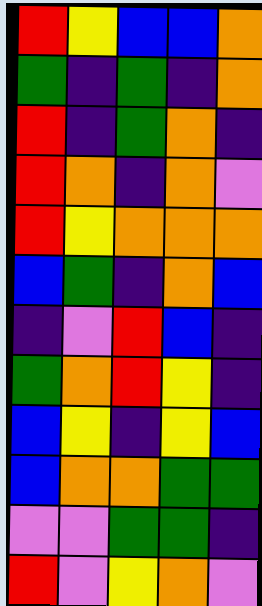[["red", "yellow", "blue", "blue", "orange"], ["green", "indigo", "green", "indigo", "orange"], ["red", "indigo", "green", "orange", "indigo"], ["red", "orange", "indigo", "orange", "violet"], ["red", "yellow", "orange", "orange", "orange"], ["blue", "green", "indigo", "orange", "blue"], ["indigo", "violet", "red", "blue", "indigo"], ["green", "orange", "red", "yellow", "indigo"], ["blue", "yellow", "indigo", "yellow", "blue"], ["blue", "orange", "orange", "green", "green"], ["violet", "violet", "green", "green", "indigo"], ["red", "violet", "yellow", "orange", "violet"]]